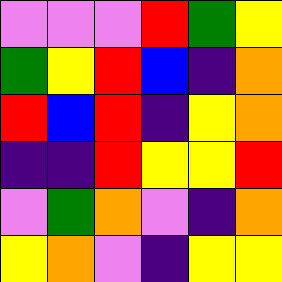[["violet", "violet", "violet", "red", "green", "yellow"], ["green", "yellow", "red", "blue", "indigo", "orange"], ["red", "blue", "red", "indigo", "yellow", "orange"], ["indigo", "indigo", "red", "yellow", "yellow", "red"], ["violet", "green", "orange", "violet", "indigo", "orange"], ["yellow", "orange", "violet", "indigo", "yellow", "yellow"]]